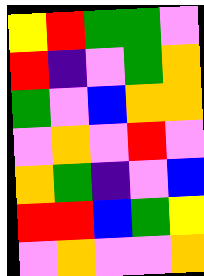[["yellow", "red", "green", "green", "violet"], ["red", "indigo", "violet", "green", "orange"], ["green", "violet", "blue", "orange", "orange"], ["violet", "orange", "violet", "red", "violet"], ["orange", "green", "indigo", "violet", "blue"], ["red", "red", "blue", "green", "yellow"], ["violet", "orange", "violet", "violet", "orange"]]